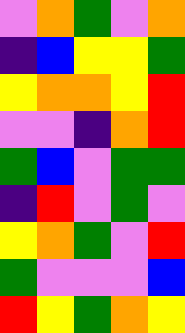[["violet", "orange", "green", "violet", "orange"], ["indigo", "blue", "yellow", "yellow", "green"], ["yellow", "orange", "orange", "yellow", "red"], ["violet", "violet", "indigo", "orange", "red"], ["green", "blue", "violet", "green", "green"], ["indigo", "red", "violet", "green", "violet"], ["yellow", "orange", "green", "violet", "red"], ["green", "violet", "violet", "violet", "blue"], ["red", "yellow", "green", "orange", "yellow"]]